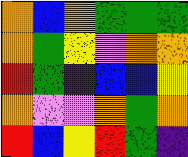[["orange", "blue", "orange", "green", "green", "green"], ["orange", "green", "yellow", "violet", "orange", "orange"], ["red", "green", "indigo", "blue", "blue", "yellow"], ["orange", "violet", "violet", "orange", "green", "orange"], ["red", "blue", "yellow", "red", "green", "indigo"]]